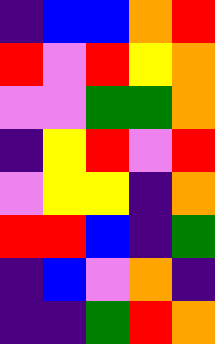[["indigo", "blue", "blue", "orange", "red"], ["red", "violet", "red", "yellow", "orange"], ["violet", "violet", "green", "green", "orange"], ["indigo", "yellow", "red", "violet", "red"], ["violet", "yellow", "yellow", "indigo", "orange"], ["red", "red", "blue", "indigo", "green"], ["indigo", "blue", "violet", "orange", "indigo"], ["indigo", "indigo", "green", "red", "orange"]]